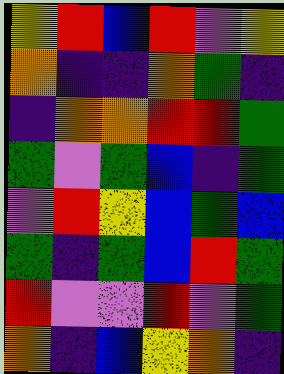[["yellow", "red", "blue", "red", "violet", "yellow"], ["orange", "indigo", "indigo", "orange", "green", "indigo"], ["indigo", "orange", "orange", "red", "red", "green"], ["green", "violet", "green", "blue", "indigo", "green"], ["violet", "red", "yellow", "blue", "green", "blue"], ["green", "indigo", "green", "blue", "red", "green"], ["red", "violet", "violet", "red", "violet", "green"], ["orange", "indigo", "blue", "yellow", "orange", "indigo"]]